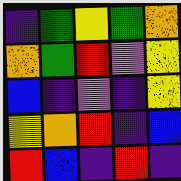[["indigo", "green", "yellow", "green", "orange"], ["orange", "green", "red", "violet", "yellow"], ["blue", "indigo", "violet", "indigo", "yellow"], ["yellow", "orange", "red", "indigo", "blue"], ["red", "blue", "indigo", "red", "indigo"]]